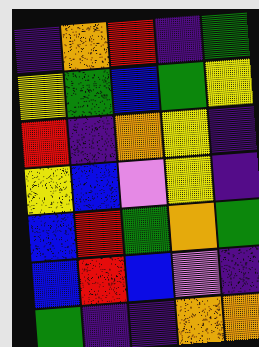[["indigo", "orange", "red", "indigo", "green"], ["yellow", "green", "blue", "green", "yellow"], ["red", "indigo", "orange", "yellow", "indigo"], ["yellow", "blue", "violet", "yellow", "indigo"], ["blue", "red", "green", "orange", "green"], ["blue", "red", "blue", "violet", "indigo"], ["green", "indigo", "indigo", "orange", "orange"]]